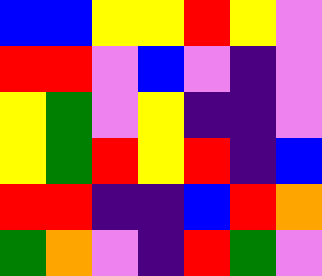[["blue", "blue", "yellow", "yellow", "red", "yellow", "violet"], ["red", "red", "violet", "blue", "violet", "indigo", "violet"], ["yellow", "green", "violet", "yellow", "indigo", "indigo", "violet"], ["yellow", "green", "red", "yellow", "red", "indigo", "blue"], ["red", "red", "indigo", "indigo", "blue", "red", "orange"], ["green", "orange", "violet", "indigo", "red", "green", "violet"]]